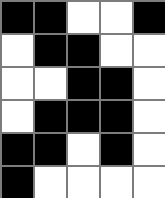[["black", "black", "white", "white", "black"], ["white", "black", "black", "white", "white"], ["white", "white", "black", "black", "white"], ["white", "black", "black", "black", "white"], ["black", "black", "white", "black", "white"], ["black", "white", "white", "white", "white"]]